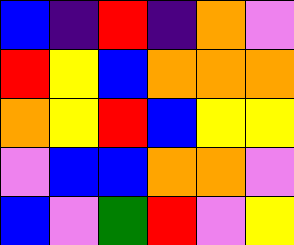[["blue", "indigo", "red", "indigo", "orange", "violet"], ["red", "yellow", "blue", "orange", "orange", "orange"], ["orange", "yellow", "red", "blue", "yellow", "yellow"], ["violet", "blue", "blue", "orange", "orange", "violet"], ["blue", "violet", "green", "red", "violet", "yellow"]]